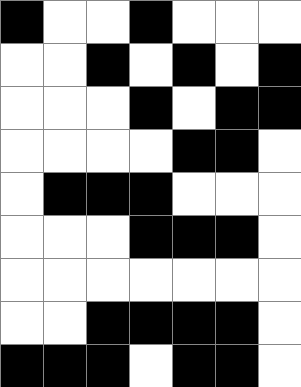[["black", "white", "white", "black", "white", "white", "white"], ["white", "white", "black", "white", "black", "white", "black"], ["white", "white", "white", "black", "white", "black", "black"], ["white", "white", "white", "white", "black", "black", "white"], ["white", "black", "black", "black", "white", "white", "white"], ["white", "white", "white", "black", "black", "black", "white"], ["white", "white", "white", "white", "white", "white", "white"], ["white", "white", "black", "black", "black", "black", "white"], ["black", "black", "black", "white", "black", "black", "white"]]